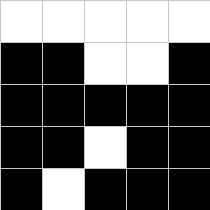[["white", "white", "white", "white", "white"], ["black", "black", "white", "white", "black"], ["black", "black", "black", "black", "black"], ["black", "black", "white", "black", "black"], ["black", "white", "black", "black", "black"]]